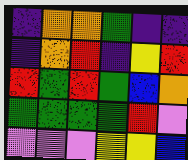[["indigo", "orange", "orange", "green", "indigo", "indigo"], ["indigo", "orange", "red", "indigo", "yellow", "red"], ["red", "green", "red", "green", "blue", "orange"], ["green", "green", "green", "green", "red", "violet"], ["violet", "violet", "violet", "yellow", "yellow", "blue"]]